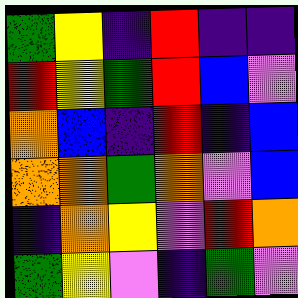[["green", "yellow", "indigo", "red", "indigo", "indigo"], ["red", "yellow", "green", "red", "blue", "violet"], ["orange", "blue", "indigo", "red", "indigo", "blue"], ["orange", "orange", "green", "orange", "violet", "blue"], ["indigo", "orange", "yellow", "violet", "red", "orange"], ["green", "yellow", "violet", "indigo", "green", "violet"]]